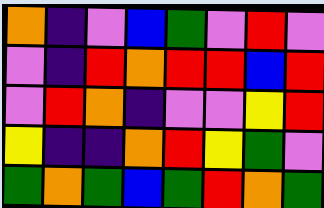[["orange", "indigo", "violet", "blue", "green", "violet", "red", "violet"], ["violet", "indigo", "red", "orange", "red", "red", "blue", "red"], ["violet", "red", "orange", "indigo", "violet", "violet", "yellow", "red"], ["yellow", "indigo", "indigo", "orange", "red", "yellow", "green", "violet"], ["green", "orange", "green", "blue", "green", "red", "orange", "green"]]